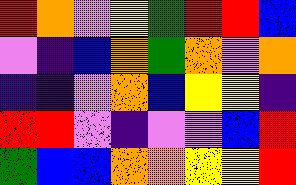[["red", "orange", "violet", "yellow", "green", "red", "red", "blue"], ["violet", "indigo", "blue", "orange", "green", "orange", "violet", "orange"], ["indigo", "indigo", "violet", "orange", "blue", "yellow", "yellow", "indigo"], ["red", "red", "violet", "indigo", "violet", "violet", "blue", "red"], ["green", "blue", "blue", "orange", "orange", "yellow", "yellow", "red"]]